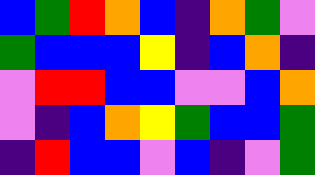[["blue", "green", "red", "orange", "blue", "indigo", "orange", "green", "violet"], ["green", "blue", "blue", "blue", "yellow", "indigo", "blue", "orange", "indigo"], ["violet", "red", "red", "blue", "blue", "violet", "violet", "blue", "orange"], ["violet", "indigo", "blue", "orange", "yellow", "green", "blue", "blue", "green"], ["indigo", "red", "blue", "blue", "violet", "blue", "indigo", "violet", "green"]]